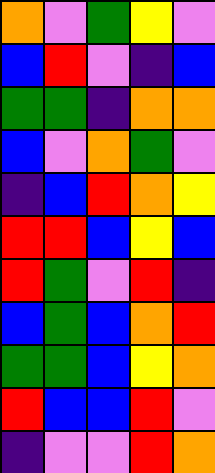[["orange", "violet", "green", "yellow", "violet"], ["blue", "red", "violet", "indigo", "blue"], ["green", "green", "indigo", "orange", "orange"], ["blue", "violet", "orange", "green", "violet"], ["indigo", "blue", "red", "orange", "yellow"], ["red", "red", "blue", "yellow", "blue"], ["red", "green", "violet", "red", "indigo"], ["blue", "green", "blue", "orange", "red"], ["green", "green", "blue", "yellow", "orange"], ["red", "blue", "blue", "red", "violet"], ["indigo", "violet", "violet", "red", "orange"]]